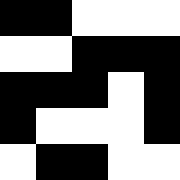[["black", "black", "white", "white", "white"], ["white", "white", "black", "black", "black"], ["black", "black", "black", "white", "black"], ["black", "white", "white", "white", "black"], ["white", "black", "black", "white", "white"]]